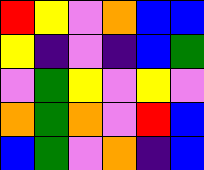[["red", "yellow", "violet", "orange", "blue", "blue"], ["yellow", "indigo", "violet", "indigo", "blue", "green"], ["violet", "green", "yellow", "violet", "yellow", "violet"], ["orange", "green", "orange", "violet", "red", "blue"], ["blue", "green", "violet", "orange", "indigo", "blue"]]